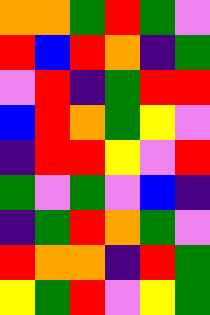[["orange", "orange", "green", "red", "green", "violet"], ["red", "blue", "red", "orange", "indigo", "green"], ["violet", "red", "indigo", "green", "red", "red"], ["blue", "red", "orange", "green", "yellow", "violet"], ["indigo", "red", "red", "yellow", "violet", "red"], ["green", "violet", "green", "violet", "blue", "indigo"], ["indigo", "green", "red", "orange", "green", "violet"], ["red", "orange", "orange", "indigo", "red", "green"], ["yellow", "green", "red", "violet", "yellow", "green"]]